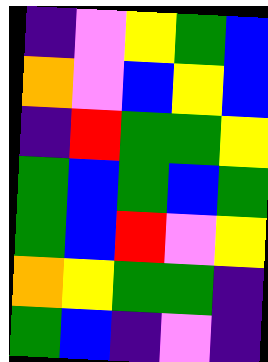[["indigo", "violet", "yellow", "green", "blue"], ["orange", "violet", "blue", "yellow", "blue"], ["indigo", "red", "green", "green", "yellow"], ["green", "blue", "green", "blue", "green"], ["green", "blue", "red", "violet", "yellow"], ["orange", "yellow", "green", "green", "indigo"], ["green", "blue", "indigo", "violet", "indigo"]]